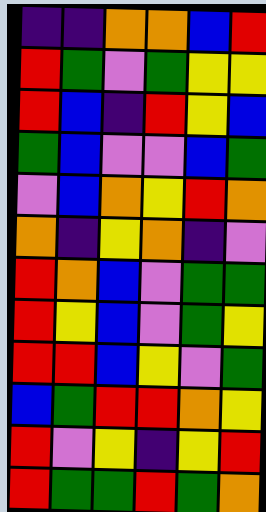[["indigo", "indigo", "orange", "orange", "blue", "red"], ["red", "green", "violet", "green", "yellow", "yellow"], ["red", "blue", "indigo", "red", "yellow", "blue"], ["green", "blue", "violet", "violet", "blue", "green"], ["violet", "blue", "orange", "yellow", "red", "orange"], ["orange", "indigo", "yellow", "orange", "indigo", "violet"], ["red", "orange", "blue", "violet", "green", "green"], ["red", "yellow", "blue", "violet", "green", "yellow"], ["red", "red", "blue", "yellow", "violet", "green"], ["blue", "green", "red", "red", "orange", "yellow"], ["red", "violet", "yellow", "indigo", "yellow", "red"], ["red", "green", "green", "red", "green", "orange"]]